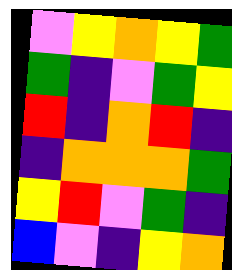[["violet", "yellow", "orange", "yellow", "green"], ["green", "indigo", "violet", "green", "yellow"], ["red", "indigo", "orange", "red", "indigo"], ["indigo", "orange", "orange", "orange", "green"], ["yellow", "red", "violet", "green", "indigo"], ["blue", "violet", "indigo", "yellow", "orange"]]